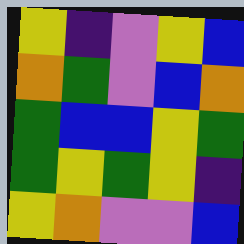[["yellow", "indigo", "violet", "yellow", "blue"], ["orange", "green", "violet", "blue", "orange"], ["green", "blue", "blue", "yellow", "green"], ["green", "yellow", "green", "yellow", "indigo"], ["yellow", "orange", "violet", "violet", "blue"]]